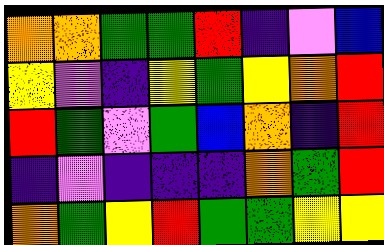[["orange", "orange", "green", "green", "red", "indigo", "violet", "blue"], ["yellow", "violet", "indigo", "yellow", "green", "yellow", "orange", "red"], ["red", "green", "violet", "green", "blue", "orange", "indigo", "red"], ["indigo", "violet", "indigo", "indigo", "indigo", "orange", "green", "red"], ["orange", "green", "yellow", "red", "green", "green", "yellow", "yellow"]]